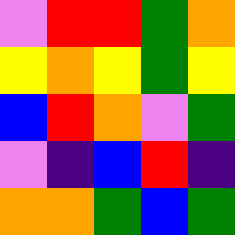[["violet", "red", "red", "green", "orange"], ["yellow", "orange", "yellow", "green", "yellow"], ["blue", "red", "orange", "violet", "green"], ["violet", "indigo", "blue", "red", "indigo"], ["orange", "orange", "green", "blue", "green"]]